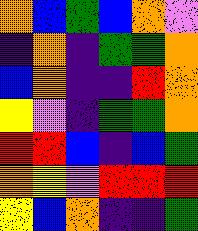[["orange", "blue", "green", "blue", "orange", "violet"], ["indigo", "orange", "indigo", "green", "green", "orange"], ["blue", "orange", "indigo", "indigo", "red", "orange"], ["yellow", "violet", "indigo", "green", "green", "orange"], ["red", "red", "blue", "indigo", "blue", "green"], ["orange", "yellow", "violet", "red", "red", "red"], ["yellow", "blue", "orange", "indigo", "indigo", "green"]]